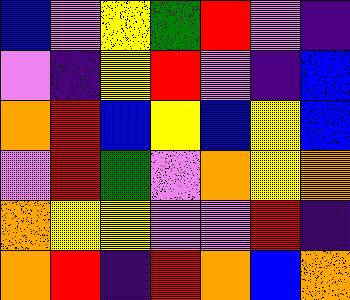[["blue", "violet", "yellow", "green", "red", "violet", "indigo"], ["violet", "indigo", "yellow", "red", "violet", "indigo", "blue"], ["orange", "red", "blue", "yellow", "blue", "yellow", "blue"], ["violet", "red", "green", "violet", "orange", "yellow", "orange"], ["orange", "yellow", "yellow", "violet", "violet", "red", "indigo"], ["orange", "red", "indigo", "red", "orange", "blue", "orange"]]